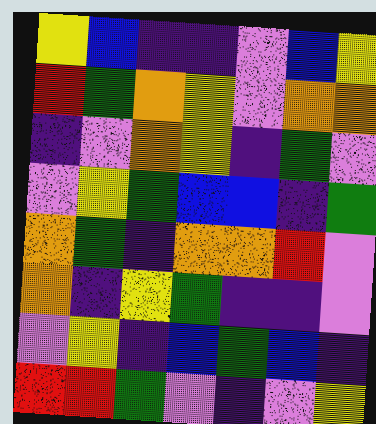[["yellow", "blue", "indigo", "indigo", "violet", "blue", "yellow"], ["red", "green", "orange", "yellow", "violet", "orange", "orange"], ["indigo", "violet", "orange", "yellow", "indigo", "green", "violet"], ["violet", "yellow", "green", "blue", "blue", "indigo", "green"], ["orange", "green", "indigo", "orange", "orange", "red", "violet"], ["orange", "indigo", "yellow", "green", "indigo", "indigo", "violet"], ["violet", "yellow", "indigo", "blue", "green", "blue", "indigo"], ["red", "red", "green", "violet", "indigo", "violet", "yellow"]]